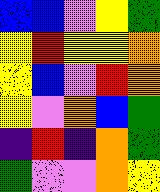[["blue", "blue", "violet", "yellow", "green"], ["yellow", "red", "yellow", "yellow", "orange"], ["yellow", "blue", "violet", "red", "orange"], ["yellow", "violet", "orange", "blue", "green"], ["indigo", "red", "indigo", "orange", "green"], ["green", "violet", "violet", "orange", "yellow"]]